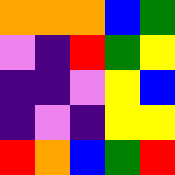[["orange", "orange", "orange", "blue", "green"], ["violet", "indigo", "red", "green", "yellow"], ["indigo", "indigo", "violet", "yellow", "blue"], ["indigo", "violet", "indigo", "yellow", "yellow"], ["red", "orange", "blue", "green", "red"]]